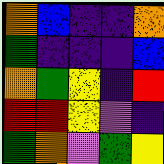[["orange", "blue", "indigo", "indigo", "orange"], ["green", "indigo", "indigo", "indigo", "blue"], ["orange", "green", "yellow", "indigo", "red"], ["red", "red", "yellow", "violet", "indigo"], ["green", "orange", "violet", "green", "yellow"]]